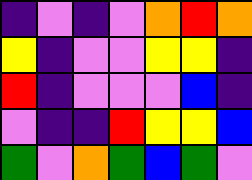[["indigo", "violet", "indigo", "violet", "orange", "red", "orange"], ["yellow", "indigo", "violet", "violet", "yellow", "yellow", "indigo"], ["red", "indigo", "violet", "violet", "violet", "blue", "indigo"], ["violet", "indigo", "indigo", "red", "yellow", "yellow", "blue"], ["green", "violet", "orange", "green", "blue", "green", "violet"]]